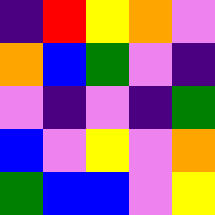[["indigo", "red", "yellow", "orange", "violet"], ["orange", "blue", "green", "violet", "indigo"], ["violet", "indigo", "violet", "indigo", "green"], ["blue", "violet", "yellow", "violet", "orange"], ["green", "blue", "blue", "violet", "yellow"]]